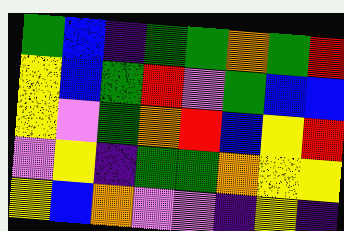[["green", "blue", "indigo", "green", "green", "orange", "green", "red"], ["yellow", "blue", "green", "red", "violet", "green", "blue", "blue"], ["yellow", "violet", "green", "orange", "red", "blue", "yellow", "red"], ["violet", "yellow", "indigo", "green", "green", "orange", "yellow", "yellow"], ["yellow", "blue", "orange", "violet", "violet", "indigo", "yellow", "indigo"]]